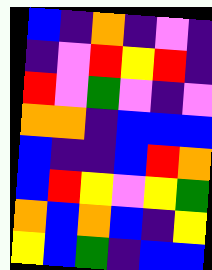[["blue", "indigo", "orange", "indigo", "violet", "indigo"], ["indigo", "violet", "red", "yellow", "red", "indigo"], ["red", "violet", "green", "violet", "indigo", "violet"], ["orange", "orange", "indigo", "blue", "blue", "blue"], ["blue", "indigo", "indigo", "blue", "red", "orange"], ["blue", "red", "yellow", "violet", "yellow", "green"], ["orange", "blue", "orange", "blue", "indigo", "yellow"], ["yellow", "blue", "green", "indigo", "blue", "blue"]]